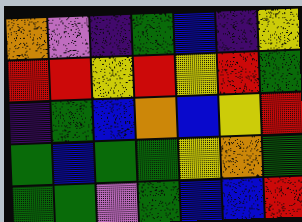[["orange", "violet", "indigo", "green", "blue", "indigo", "yellow"], ["red", "red", "yellow", "red", "yellow", "red", "green"], ["indigo", "green", "blue", "orange", "blue", "yellow", "red"], ["green", "blue", "green", "green", "yellow", "orange", "green"], ["green", "green", "violet", "green", "blue", "blue", "red"]]